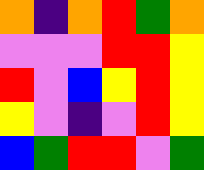[["orange", "indigo", "orange", "red", "green", "orange"], ["violet", "violet", "violet", "red", "red", "yellow"], ["red", "violet", "blue", "yellow", "red", "yellow"], ["yellow", "violet", "indigo", "violet", "red", "yellow"], ["blue", "green", "red", "red", "violet", "green"]]